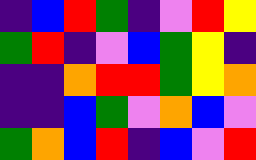[["indigo", "blue", "red", "green", "indigo", "violet", "red", "yellow"], ["green", "red", "indigo", "violet", "blue", "green", "yellow", "indigo"], ["indigo", "indigo", "orange", "red", "red", "green", "yellow", "orange"], ["indigo", "indigo", "blue", "green", "violet", "orange", "blue", "violet"], ["green", "orange", "blue", "red", "indigo", "blue", "violet", "red"]]